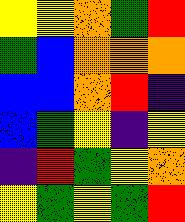[["yellow", "yellow", "orange", "green", "red"], ["green", "blue", "orange", "orange", "orange"], ["blue", "blue", "orange", "red", "indigo"], ["blue", "green", "yellow", "indigo", "yellow"], ["indigo", "red", "green", "yellow", "orange"], ["yellow", "green", "yellow", "green", "red"]]